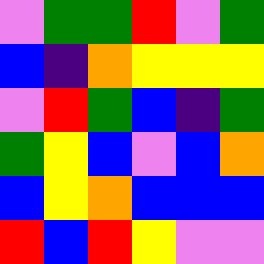[["violet", "green", "green", "red", "violet", "green"], ["blue", "indigo", "orange", "yellow", "yellow", "yellow"], ["violet", "red", "green", "blue", "indigo", "green"], ["green", "yellow", "blue", "violet", "blue", "orange"], ["blue", "yellow", "orange", "blue", "blue", "blue"], ["red", "blue", "red", "yellow", "violet", "violet"]]